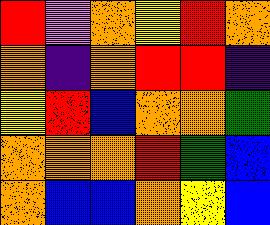[["red", "violet", "orange", "yellow", "red", "orange"], ["orange", "indigo", "orange", "red", "red", "indigo"], ["yellow", "red", "blue", "orange", "orange", "green"], ["orange", "orange", "orange", "red", "green", "blue"], ["orange", "blue", "blue", "orange", "yellow", "blue"]]